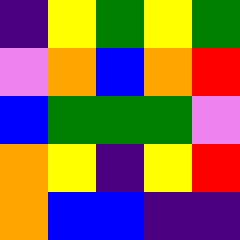[["indigo", "yellow", "green", "yellow", "green"], ["violet", "orange", "blue", "orange", "red"], ["blue", "green", "green", "green", "violet"], ["orange", "yellow", "indigo", "yellow", "red"], ["orange", "blue", "blue", "indigo", "indigo"]]